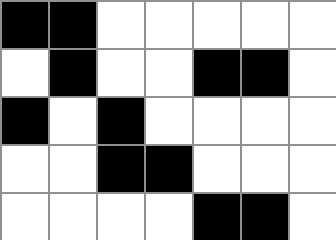[["black", "black", "white", "white", "white", "white", "white"], ["white", "black", "white", "white", "black", "black", "white"], ["black", "white", "black", "white", "white", "white", "white"], ["white", "white", "black", "black", "white", "white", "white"], ["white", "white", "white", "white", "black", "black", "white"]]